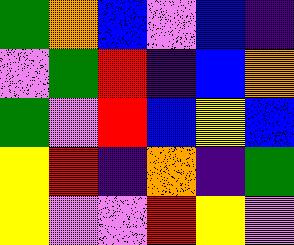[["green", "orange", "blue", "violet", "blue", "indigo"], ["violet", "green", "red", "indigo", "blue", "orange"], ["green", "violet", "red", "blue", "yellow", "blue"], ["yellow", "red", "indigo", "orange", "indigo", "green"], ["yellow", "violet", "violet", "red", "yellow", "violet"]]